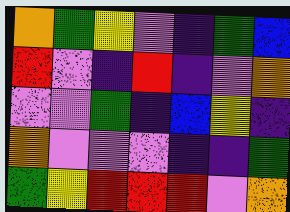[["orange", "green", "yellow", "violet", "indigo", "green", "blue"], ["red", "violet", "indigo", "red", "indigo", "violet", "orange"], ["violet", "violet", "green", "indigo", "blue", "yellow", "indigo"], ["orange", "violet", "violet", "violet", "indigo", "indigo", "green"], ["green", "yellow", "red", "red", "red", "violet", "orange"]]